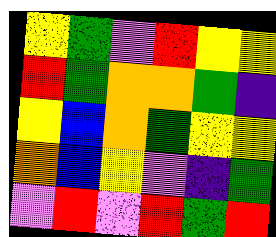[["yellow", "green", "violet", "red", "yellow", "yellow"], ["red", "green", "orange", "orange", "green", "indigo"], ["yellow", "blue", "orange", "green", "yellow", "yellow"], ["orange", "blue", "yellow", "violet", "indigo", "green"], ["violet", "red", "violet", "red", "green", "red"]]